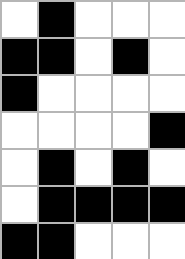[["white", "black", "white", "white", "white"], ["black", "black", "white", "black", "white"], ["black", "white", "white", "white", "white"], ["white", "white", "white", "white", "black"], ["white", "black", "white", "black", "white"], ["white", "black", "black", "black", "black"], ["black", "black", "white", "white", "white"]]